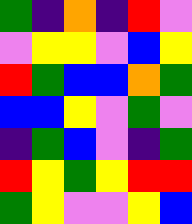[["green", "indigo", "orange", "indigo", "red", "violet"], ["violet", "yellow", "yellow", "violet", "blue", "yellow"], ["red", "green", "blue", "blue", "orange", "green"], ["blue", "blue", "yellow", "violet", "green", "violet"], ["indigo", "green", "blue", "violet", "indigo", "green"], ["red", "yellow", "green", "yellow", "red", "red"], ["green", "yellow", "violet", "violet", "yellow", "blue"]]